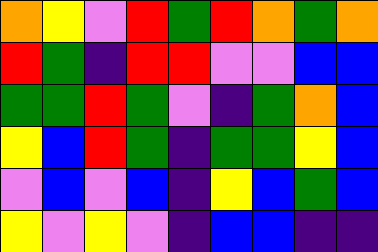[["orange", "yellow", "violet", "red", "green", "red", "orange", "green", "orange"], ["red", "green", "indigo", "red", "red", "violet", "violet", "blue", "blue"], ["green", "green", "red", "green", "violet", "indigo", "green", "orange", "blue"], ["yellow", "blue", "red", "green", "indigo", "green", "green", "yellow", "blue"], ["violet", "blue", "violet", "blue", "indigo", "yellow", "blue", "green", "blue"], ["yellow", "violet", "yellow", "violet", "indigo", "blue", "blue", "indigo", "indigo"]]